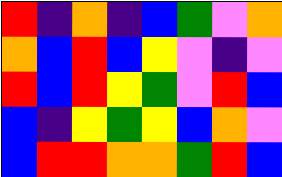[["red", "indigo", "orange", "indigo", "blue", "green", "violet", "orange"], ["orange", "blue", "red", "blue", "yellow", "violet", "indigo", "violet"], ["red", "blue", "red", "yellow", "green", "violet", "red", "blue"], ["blue", "indigo", "yellow", "green", "yellow", "blue", "orange", "violet"], ["blue", "red", "red", "orange", "orange", "green", "red", "blue"]]